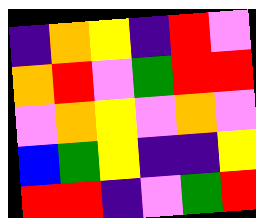[["indigo", "orange", "yellow", "indigo", "red", "violet"], ["orange", "red", "violet", "green", "red", "red"], ["violet", "orange", "yellow", "violet", "orange", "violet"], ["blue", "green", "yellow", "indigo", "indigo", "yellow"], ["red", "red", "indigo", "violet", "green", "red"]]